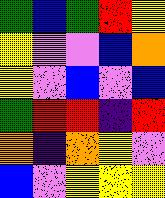[["green", "blue", "green", "red", "yellow"], ["yellow", "violet", "violet", "blue", "orange"], ["yellow", "violet", "blue", "violet", "blue"], ["green", "red", "red", "indigo", "red"], ["orange", "indigo", "orange", "yellow", "violet"], ["blue", "violet", "yellow", "yellow", "yellow"]]